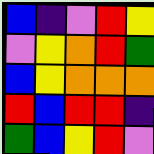[["blue", "indigo", "violet", "red", "yellow"], ["violet", "yellow", "orange", "red", "green"], ["blue", "yellow", "orange", "orange", "orange"], ["red", "blue", "red", "red", "indigo"], ["green", "blue", "yellow", "red", "violet"]]